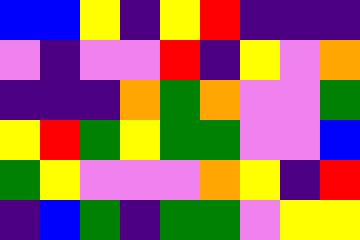[["blue", "blue", "yellow", "indigo", "yellow", "red", "indigo", "indigo", "indigo"], ["violet", "indigo", "violet", "violet", "red", "indigo", "yellow", "violet", "orange"], ["indigo", "indigo", "indigo", "orange", "green", "orange", "violet", "violet", "green"], ["yellow", "red", "green", "yellow", "green", "green", "violet", "violet", "blue"], ["green", "yellow", "violet", "violet", "violet", "orange", "yellow", "indigo", "red"], ["indigo", "blue", "green", "indigo", "green", "green", "violet", "yellow", "yellow"]]